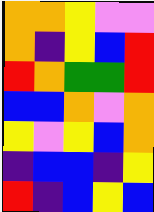[["orange", "orange", "yellow", "violet", "violet"], ["orange", "indigo", "yellow", "blue", "red"], ["red", "orange", "green", "green", "red"], ["blue", "blue", "orange", "violet", "orange"], ["yellow", "violet", "yellow", "blue", "orange"], ["indigo", "blue", "blue", "indigo", "yellow"], ["red", "indigo", "blue", "yellow", "blue"]]